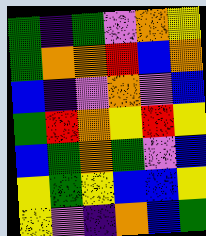[["green", "indigo", "green", "violet", "orange", "yellow"], ["green", "orange", "orange", "red", "blue", "orange"], ["blue", "indigo", "violet", "orange", "violet", "blue"], ["green", "red", "orange", "yellow", "red", "yellow"], ["blue", "green", "orange", "green", "violet", "blue"], ["yellow", "green", "yellow", "blue", "blue", "yellow"], ["yellow", "violet", "indigo", "orange", "blue", "green"]]